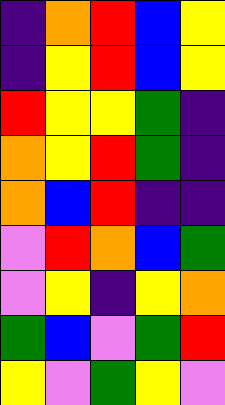[["indigo", "orange", "red", "blue", "yellow"], ["indigo", "yellow", "red", "blue", "yellow"], ["red", "yellow", "yellow", "green", "indigo"], ["orange", "yellow", "red", "green", "indigo"], ["orange", "blue", "red", "indigo", "indigo"], ["violet", "red", "orange", "blue", "green"], ["violet", "yellow", "indigo", "yellow", "orange"], ["green", "blue", "violet", "green", "red"], ["yellow", "violet", "green", "yellow", "violet"]]